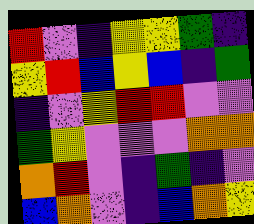[["red", "violet", "indigo", "yellow", "yellow", "green", "indigo"], ["yellow", "red", "blue", "yellow", "blue", "indigo", "green"], ["indigo", "violet", "yellow", "red", "red", "violet", "violet"], ["green", "yellow", "violet", "violet", "violet", "orange", "orange"], ["orange", "red", "violet", "indigo", "green", "indigo", "violet"], ["blue", "orange", "violet", "indigo", "blue", "orange", "yellow"]]